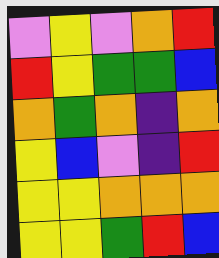[["violet", "yellow", "violet", "orange", "red"], ["red", "yellow", "green", "green", "blue"], ["orange", "green", "orange", "indigo", "orange"], ["yellow", "blue", "violet", "indigo", "red"], ["yellow", "yellow", "orange", "orange", "orange"], ["yellow", "yellow", "green", "red", "blue"]]